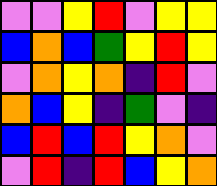[["violet", "violet", "yellow", "red", "violet", "yellow", "yellow"], ["blue", "orange", "blue", "green", "yellow", "red", "yellow"], ["violet", "orange", "yellow", "orange", "indigo", "red", "violet"], ["orange", "blue", "yellow", "indigo", "green", "violet", "indigo"], ["blue", "red", "blue", "red", "yellow", "orange", "violet"], ["violet", "red", "indigo", "red", "blue", "yellow", "orange"]]